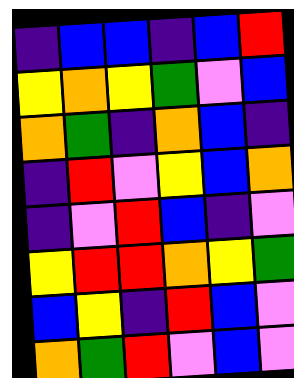[["indigo", "blue", "blue", "indigo", "blue", "red"], ["yellow", "orange", "yellow", "green", "violet", "blue"], ["orange", "green", "indigo", "orange", "blue", "indigo"], ["indigo", "red", "violet", "yellow", "blue", "orange"], ["indigo", "violet", "red", "blue", "indigo", "violet"], ["yellow", "red", "red", "orange", "yellow", "green"], ["blue", "yellow", "indigo", "red", "blue", "violet"], ["orange", "green", "red", "violet", "blue", "violet"]]